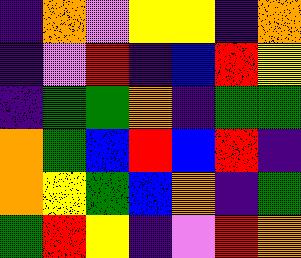[["indigo", "orange", "violet", "yellow", "yellow", "indigo", "orange"], ["indigo", "violet", "red", "indigo", "blue", "red", "yellow"], ["indigo", "green", "green", "orange", "indigo", "green", "green"], ["orange", "green", "blue", "red", "blue", "red", "indigo"], ["orange", "yellow", "green", "blue", "orange", "indigo", "green"], ["green", "red", "yellow", "indigo", "violet", "red", "orange"]]